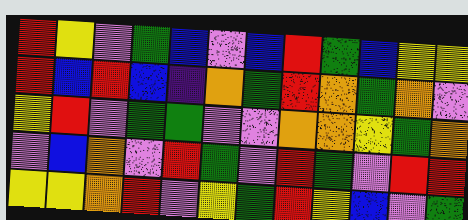[["red", "yellow", "violet", "green", "blue", "violet", "blue", "red", "green", "blue", "yellow", "yellow"], ["red", "blue", "red", "blue", "indigo", "orange", "green", "red", "orange", "green", "orange", "violet"], ["yellow", "red", "violet", "green", "green", "violet", "violet", "orange", "orange", "yellow", "green", "orange"], ["violet", "blue", "orange", "violet", "red", "green", "violet", "red", "green", "violet", "red", "red"], ["yellow", "yellow", "orange", "red", "violet", "yellow", "green", "red", "yellow", "blue", "violet", "green"]]